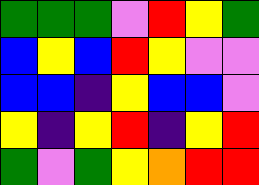[["green", "green", "green", "violet", "red", "yellow", "green"], ["blue", "yellow", "blue", "red", "yellow", "violet", "violet"], ["blue", "blue", "indigo", "yellow", "blue", "blue", "violet"], ["yellow", "indigo", "yellow", "red", "indigo", "yellow", "red"], ["green", "violet", "green", "yellow", "orange", "red", "red"]]